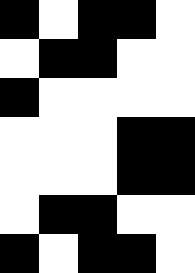[["black", "white", "black", "black", "white"], ["white", "black", "black", "white", "white"], ["black", "white", "white", "white", "white"], ["white", "white", "white", "black", "black"], ["white", "white", "white", "black", "black"], ["white", "black", "black", "white", "white"], ["black", "white", "black", "black", "white"]]